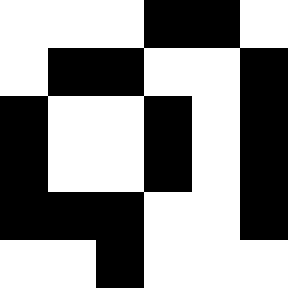[["white", "white", "white", "black", "black", "white"], ["white", "black", "black", "white", "white", "black"], ["black", "white", "white", "black", "white", "black"], ["black", "white", "white", "black", "white", "black"], ["black", "black", "black", "white", "white", "black"], ["white", "white", "black", "white", "white", "white"]]